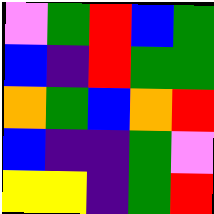[["violet", "green", "red", "blue", "green"], ["blue", "indigo", "red", "green", "green"], ["orange", "green", "blue", "orange", "red"], ["blue", "indigo", "indigo", "green", "violet"], ["yellow", "yellow", "indigo", "green", "red"]]